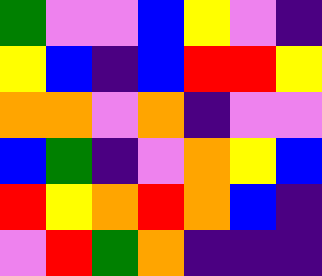[["green", "violet", "violet", "blue", "yellow", "violet", "indigo"], ["yellow", "blue", "indigo", "blue", "red", "red", "yellow"], ["orange", "orange", "violet", "orange", "indigo", "violet", "violet"], ["blue", "green", "indigo", "violet", "orange", "yellow", "blue"], ["red", "yellow", "orange", "red", "orange", "blue", "indigo"], ["violet", "red", "green", "orange", "indigo", "indigo", "indigo"]]